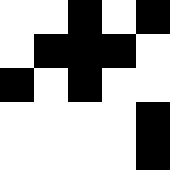[["white", "white", "black", "white", "black"], ["white", "black", "black", "black", "white"], ["black", "white", "black", "white", "white"], ["white", "white", "white", "white", "black"], ["white", "white", "white", "white", "black"]]